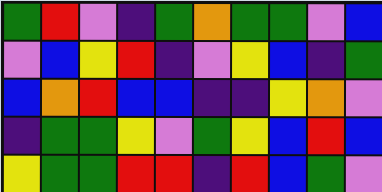[["green", "red", "violet", "indigo", "green", "orange", "green", "green", "violet", "blue"], ["violet", "blue", "yellow", "red", "indigo", "violet", "yellow", "blue", "indigo", "green"], ["blue", "orange", "red", "blue", "blue", "indigo", "indigo", "yellow", "orange", "violet"], ["indigo", "green", "green", "yellow", "violet", "green", "yellow", "blue", "red", "blue"], ["yellow", "green", "green", "red", "red", "indigo", "red", "blue", "green", "violet"]]